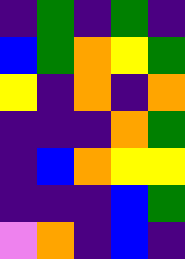[["indigo", "green", "indigo", "green", "indigo"], ["blue", "green", "orange", "yellow", "green"], ["yellow", "indigo", "orange", "indigo", "orange"], ["indigo", "indigo", "indigo", "orange", "green"], ["indigo", "blue", "orange", "yellow", "yellow"], ["indigo", "indigo", "indigo", "blue", "green"], ["violet", "orange", "indigo", "blue", "indigo"]]